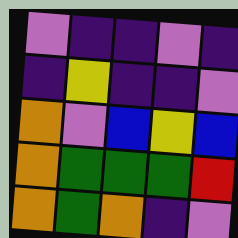[["violet", "indigo", "indigo", "violet", "indigo"], ["indigo", "yellow", "indigo", "indigo", "violet"], ["orange", "violet", "blue", "yellow", "blue"], ["orange", "green", "green", "green", "red"], ["orange", "green", "orange", "indigo", "violet"]]